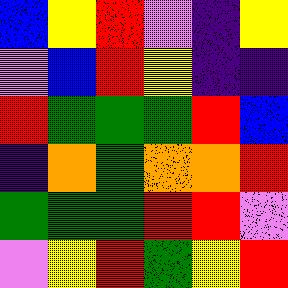[["blue", "yellow", "red", "violet", "indigo", "yellow"], ["violet", "blue", "red", "yellow", "indigo", "indigo"], ["red", "green", "green", "green", "red", "blue"], ["indigo", "orange", "green", "orange", "orange", "red"], ["green", "green", "green", "red", "red", "violet"], ["violet", "yellow", "red", "green", "yellow", "red"]]